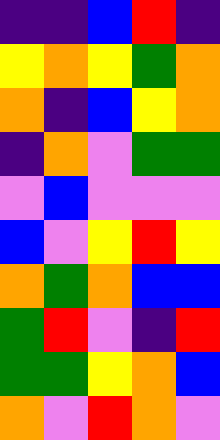[["indigo", "indigo", "blue", "red", "indigo"], ["yellow", "orange", "yellow", "green", "orange"], ["orange", "indigo", "blue", "yellow", "orange"], ["indigo", "orange", "violet", "green", "green"], ["violet", "blue", "violet", "violet", "violet"], ["blue", "violet", "yellow", "red", "yellow"], ["orange", "green", "orange", "blue", "blue"], ["green", "red", "violet", "indigo", "red"], ["green", "green", "yellow", "orange", "blue"], ["orange", "violet", "red", "orange", "violet"]]